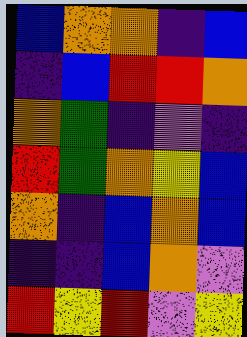[["blue", "orange", "orange", "indigo", "blue"], ["indigo", "blue", "red", "red", "orange"], ["orange", "green", "indigo", "violet", "indigo"], ["red", "green", "orange", "yellow", "blue"], ["orange", "indigo", "blue", "orange", "blue"], ["indigo", "indigo", "blue", "orange", "violet"], ["red", "yellow", "red", "violet", "yellow"]]